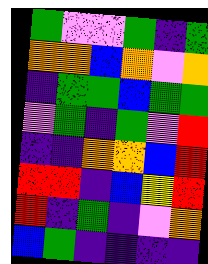[["green", "violet", "violet", "green", "indigo", "green"], ["orange", "orange", "blue", "orange", "violet", "orange"], ["indigo", "green", "green", "blue", "green", "green"], ["violet", "green", "indigo", "green", "violet", "red"], ["indigo", "indigo", "orange", "orange", "blue", "red"], ["red", "red", "indigo", "blue", "yellow", "red"], ["red", "indigo", "green", "indigo", "violet", "orange"], ["blue", "green", "indigo", "indigo", "indigo", "indigo"]]